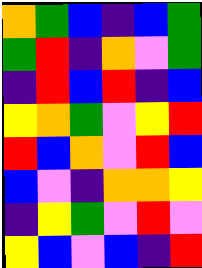[["orange", "green", "blue", "indigo", "blue", "green"], ["green", "red", "indigo", "orange", "violet", "green"], ["indigo", "red", "blue", "red", "indigo", "blue"], ["yellow", "orange", "green", "violet", "yellow", "red"], ["red", "blue", "orange", "violet", "red", "blue"], ["blue", "violet", "indigo", "orange", "orange", "yellow"], ["indigo", "yellow", "green", "violet", "red", "violet"], ["yellow", "blue", "violet", "blue", "indigo", "red"]]